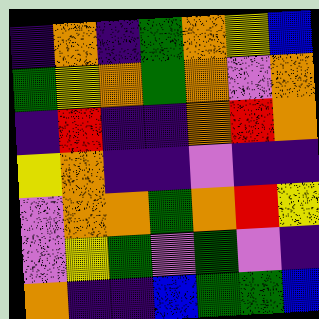[["indigo", "orange", "indigo", "green", "orange", "yellow", "blue"], ["green", "yellow", "orange", "green", "orange", "violet", "orange"], ["indigo", "red", "indigo", "indigo", "orange", "red", "orange"], ["yellow", "orange", "indigo", "indigo", "violet", "indigo", "indigo"], ["violet", "orange", "orange", "green", "orange", "red", "yellow"], ["violet", "yellow", "green", "violet", "green", "violet", "indigo"], ["orange", "indigo", "indigo", "blue", "green", "green", "blue"]]